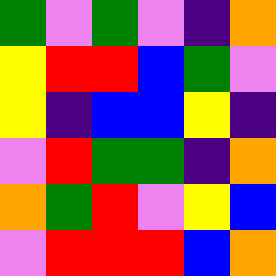[["green", "violet", "green", "violet", "indigo", "orange"], ["yellow", "red", "red", "blue", "green", "violet"], ["yellow", "indigo", "blue", "blue", "yellow", "indigo"], ["violet", "red", "green", "green", "indigo", "orange"], ["orange", "green", "red", "violet", "yellow", "blue"], ["violet", "red", "red", "red", "blue", "orange"]]